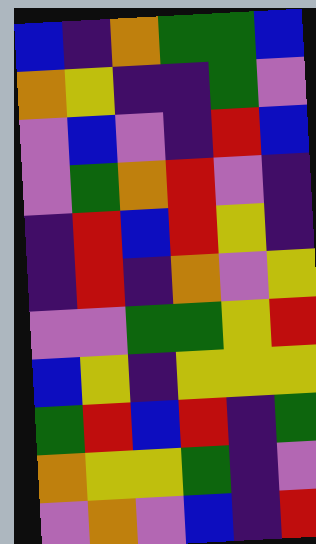[["blue", "indigo", "orange", "green", "green", "blue"], ["orange", "yellow", "indigo", "indigo", "green", "violet"], ["violet", "blue", "violet", "indigo", "red", "blue"], ["violet", "green", "orange", "red", "violet", "indigo"], ["indigo", "red", "blue", "red", "yellow", "indigo"], ["indigo", "red", "indigo", "orange", "violet", "yellow"], ["violet", "violet", "green", "green", "yellow", "red"], ["blue", "yellow", "indigo", "yellow", "yellow", "yellow"], ["green", "red", "blue", "red", "indigo", "green"], ["orange", "yellow", "yellow", "green", "indigo", "violet"], ["violet", "orange", "violet", "blue", "indigo", "red"]]